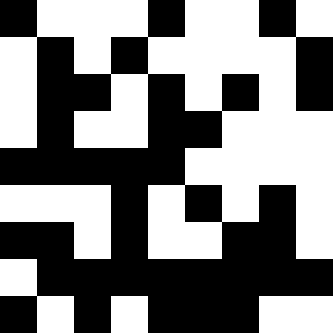[["black", "white", "white", "white", "black", "white", "white", "black", "white"], ["white", "black", "white", "black", "white", "white", "white", "white", "black"], ["white", "black", "black", "white", "black", "white", "black", "white", "black"], ["white", "black", "white", "white", "black", "black", "white", "white", "white"], ["black", "black", "black", "black", "black", "white", "white", "white", "white"], ["white", "white", "white", "black", "white", "black", "white", "black", "white"], ["black", "black", "white", "black", "white", "white", "black", "black", "white"], ["white", "black", "black", "black", "black", "black", "black", "black", "black"], ["black", "white", "black", "white", "black", "black", "black", "white", "white"]]